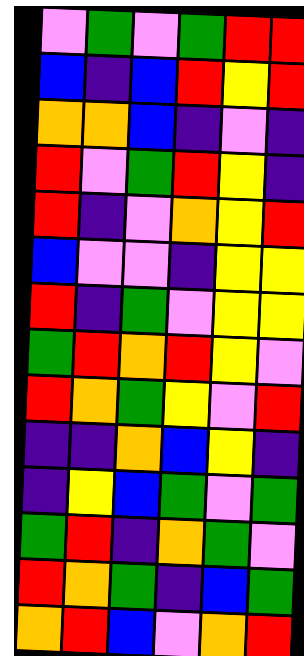[["violet", "green", "violet", "green", "red", "red"], ["blue", "indigo", "blue", "red", "yellow", "red"], ["orange", "orange", "blue", "indigo", "violet", "indigo"], ["red", "violet", "green", "red", "yellow", "indigo"], ["red", "indigo", "violet", "orange", "yellow", "red"], ["blue", "violet", "violet", "indigo", "yellow", "yellow"], ["red", "indigo", "green", "violet", "yellow", "yellow"], ["green", "red", "orange", "red", "yellow", "violet"], ["red", "orange", "green", "yellow", "violet", "red"], ["indigo", "indigo", "orange", "blue", "yellow", "indigo"], ["indigo", "yellow", "blue", "green", "violet", "green"], ["green", "red", "indigo", "orange", "green", "violet"], ["red", "orange", "green", "indigo", "blue", "green"], ["orange", "red", "blue", "violet", "orange", "red"]]